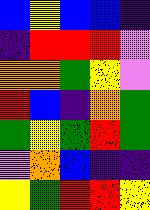[["blue", "yellow", "blue", "blue", "indigo"], ["indigo", "red", "red", "red", "violet"], ["orange", "orange", "green", "yellow", "violet"], ["red", "blue", "indigo", "orange", "green"], ["green", "yellow", "green", "red", "green"], ["violet", "orange", "blue", "indigo", "indigo"], ["yellow", "green", "red", "red", "yellow"]]